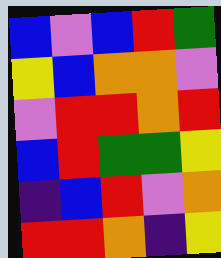[["blue", "violet", "blue", "red", "green"], ["yellow", "blue", "orange", "orange", "violet"], ["violet", "red", "red", "orange", "red"], ["blue", "red", "green", "green", "yellow"], ["indigo", "blue", "red", "violet", "orange"], ["red", "red", "orange", "indigo", "yellow"]]